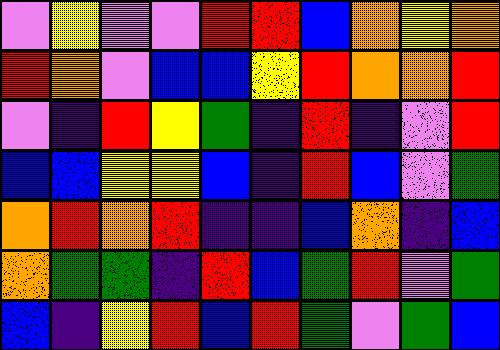[["violet", "yellow", "violet", "violet", "red", "red", "blue", "orange", "yellow", "orange"], ["red", "orange", "violet", "blue", "blue", "yellow", "red", "orange", "orange", "red"], ["violet", "indigo", "red", "yellow", "green", "indigo", "red", "indigo", "violet", "red"], ["blue", "blue", "yellow", "yellow", "blue", "indigo", "red", "blue", "violet", "green"], ["orange", "red", "orange", "red", "indigo", "indigo", "blue", "orange", "indigo", "blue"], ["orange", "green", "green", "indigo", "red", "blue", "green", "red", "violet", "green"], ["blue", "indigo", "yellow", "red", "blue", "red", "green", "violet", "green", "blue"]]